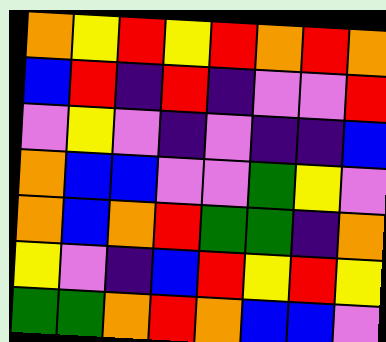[["orange", "yellow", "red", "yellow", "red", "orange", "red", "orange"], ["blue", "red", "indigo", "red", "indigo", "violet", "violet", "red"], ["violet", "yellow", "violet", "indigo", "violet", "indigo", "indigo", "blue"], ["orange", "blue", "blue", "violet", "violet", "green", "yellow", "violet"], ["orange", "blue", "orange", "red", "green", "green", "indigo", "orange"], ["yellow", "violet", "indigo", "blue", "red", "yellow", "red", "yellow"], ["green", "green", "orange", "red", "orange", "blue", "blue", "violet"]]